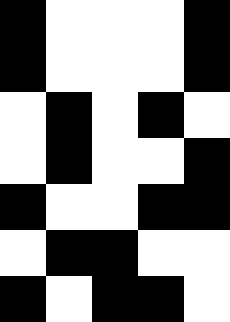[["black", "white", "white", "white", "black"], ["black", "white", "white", "white", "black"], ["white", "black", "white", "black", "white"], ["white", "black", "white", "white", "black"], ["black", "white", "white", "black", "black"], ["white", "black", "black", "white", "white"], ["black", "white", "black", "black", "white"]]